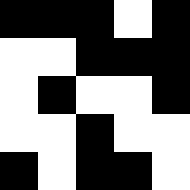[["black", "black", "black", "white", "black"], ["white", "white", "black", "black", "black"], ["white", "black", "white", "white", "black"], ["white", "white", "black", "white", "white"], ["black", "white", "black", "black", "white"]]